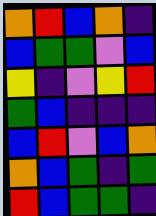[["orange", "red", "blue", "orange", "indigo"], ["blue", "green", "green", "violet", "blue"], ["yellow", "indigo", "violet", "yellow", "red"], ["green", "blue", "indigo", "indigo", "indigo"], ["blue", "red", "violet", "blue", "orange"], ["orange", "blue", "green", "indigo", "green"], ["red", "blue", "green", "green", "indigo"]]